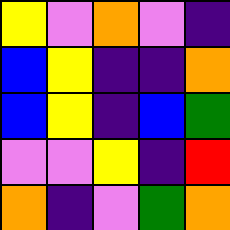[["yellow", "violet", "orange", "violet", "indigo"], ["blue", "yellow", "indigo", "indigo", "orange"], ["blue", "yellow", "indigo", "blue", "green"], ["violet", "violet", "yellow", "indigo", "red"], ["orange", "indigo", "violet", "green", "orange"]]